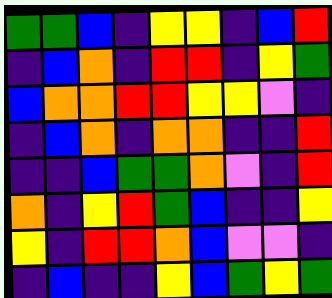[["green", "green", "blue", "indigo", "yellow", "yellow", "indigo", "blue", "red"], ["indigo", "blue", "orange", "indigo", "red", "red", "indigo", "yellow", "green"], ["blue", "orange", "orange", "red", "red", "yellow", "yellow", "violet", "indigo"], ["indigo", "blue", "orange", "indigo", "orange", "orange", "indigo", "indigo", "red"], ["indigo", "indigo", "blue", "green", "green", "orange", "violet", "indigo", "red"], ["orange", "indigo", "yellow", "red", "green", "blue", "indigo", "indigo", "yellow"], ["yellow", "indigo", "red", "red", "orange", "blue", "violet", "violet", "indigo"], ["indigo", "blue", "indigo", "indigo", "yellow", "blue", "green", "yellow", "green"]]